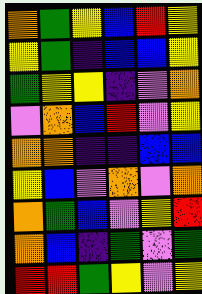[["orange", "green", "yellow", "blue", "red", "yellow"], ["yellow", "green", "indigo", "blue", "blue", "yellow"], ["green", "yellow", "yellow", "indigo", "violet", "orange"], ["violet", "orange", "blue", "red", "violet", "yellow"], ["orange", "orange", "indigo", "indigo", "blue", "blue"], ["yellow", "blue", "violet", "orange", "violet", "orange"], ["orange", "green", "blue", "violet", "yellow", "red"], ["orange", "blue", "indigo", "green", "violet", "green"], ["red", "red", "green", "yellow", "violet", "yellow"]]